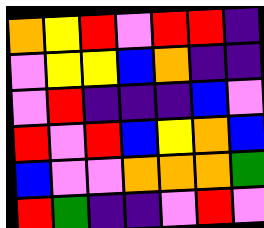[["orange", "yellow", "red", "violet", "red", "red", "indigo"], ["violet", "yellow", "yellow", "blue", "orange", "indigo", "indigo"], ["violet", "red", "indigo", "indigo", "indigo", "blue", "violet"], ["red", "violet", "red", "blue", "yellow", "orange", "blue"], ["blue", "violet", "violet", "orange", "orange", "orange", "green"], ["red", "green", "indigo", "indigo", "violet", "red", "violet"]]